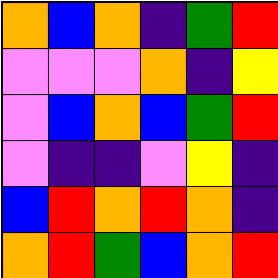[["orange", "blue", "orange", "indigo", "green", "red"], ["violet", "violet", "violet", "orange", "indigo", "yellow"], ["violet", "blue", "orange", "blue", "green", "red"], ["violet", "indigo", "indigo", "violet", "yellow", "indigo"], ["blue", "red", "orange", "red", "orange", "indigo"], ["orange", "red", "green", "blue", "orange", "red"]]